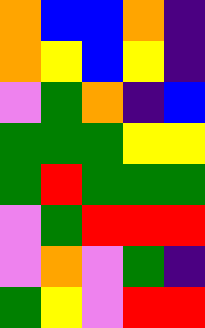[["orange", "blue", "blue", "orange", "indigo"], ["orange", "yellow", "blue", "yellow", "indigo"], ["violet", "green", "orange", "indigo", "blue"], ["green", "green", "green", "yellow", "yellow"], ["green", "red", "green", "green", "green"], ["violet", "green", "red", "red", "red"], ["violet", "orange", "violet", "green", "indigo"], ["green", "yellow", "violet", "red", "red"]]